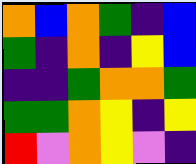[["orange", "blue", "orange", "green", "indigo", "blue"], ["green", "indigo", "orange", "indigo", "yellow", "blue"], ["indigo", "indigo", "green", "orange", "orange", "green"], ["green", "green", "orange", "yellow", "indigo", "yellow"], ["red", "violet", "orange", "yellow", "violet", "indigo"]]